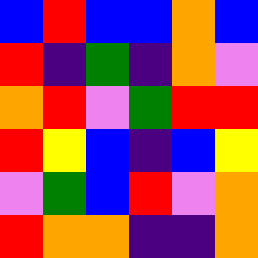[["blue", "red", "blue", "blue", "orange", "blue"], ["red", "indigo", "green", "indigo", "orange", "violet"], ["orange", "red", "violet", "green", "red", "red"], ["red", "yellow", "blue", "indigo", "blue", "yellow"], ["violet", "green", "blue", "red", "violet", "orange"], ["red", "orange", "orange", "indigo", "indigo", "orange"]]